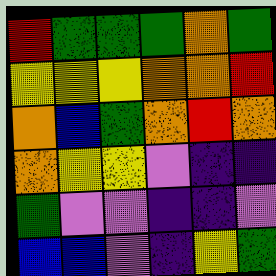[["red", "green", "green", "green", "orange", "green"], ["yellow", "yellow", "yellow", "orange", "orange", "red"], ["orange", "blue", "green", "orange", "red", "orange"], ["orange", "yellow", "yellow", "violet", "indigo", "indigo"], ["green", "violet", "violet", "indigo", "indigo", "violet"], ["blue", "blue", "violet", "indigo", "yellow", "green"]]